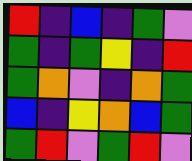[["red", "indigo", "blue", "indigo", "green", "violet"], ["green", "indigo", "green", "yellow", "indigo", "red"], ["green", "orange", "violet", "indigo", "orange", "green"], ["blue", "indigo", "yellow", "orange", "blue", "green"], ["green", "red", "violet", "green", "red", "violet"]]